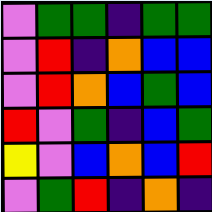[["violet", "green", "green", "indigo", "green", "green"], ["violet", "red", "indigo", "orange", "blue", "blue"], ["violet", "red", "orange", "blue", "green", "blue"], ["red", "violet", "green", "indigo", "blue", "green"], ["yellow", "violet", "blue", "orange", "blue", "red"], ["violet", "green", "red", "indigo", "orange", "indigo"]]